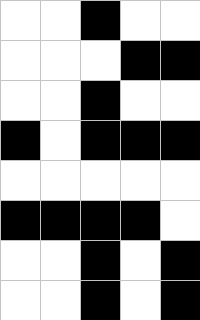[["white", "white", "black", "white", "white"], ["white", "white", "white", "black", "black"], ["white", "white", "black", "white", "white"], ["black", "white", "black", "black", "black"], ["white", "white", "white", "white", "white"], ["black", "black", "black", "black", "white"], ["white", "white", "black", "white", "black"], ["white", "white", "black", "white", "black"]]